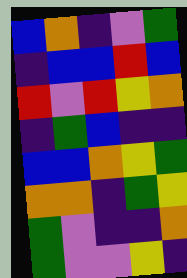[["blue", "orange", "indigo", "violet", "green"], ["indigo", "blue", "blue", "red", "blue"], ["red", "violet", "red", "yellow", "orange"], ["indigo", "green", "blue", "indigo", "indigo"], ["blue", "blue", "orange", "yellow", "green"], ["orange", "orange", "indigo", "green", "yellow"], ["green", "violet", "indigo", "indigo", "orange"], ["green", "violet", "violet", "yellow", "indigo"]]